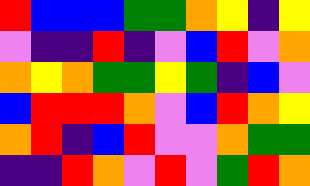[["red", "blue", "blue", "blue", "green", "green", "orange", "yellow", "indigo", "yellow"], ["violet", "indigo", "indigo", "red", "indigo", "violet", "blue", "red", "violet", "orange"], ["orange", "yellow", "orange", "green", "green", "yellow", "green", "indigo", "blue", "violet"], ["blue", "red", "red", "red", "orange", "violet", "blue", "red", "orange", "yellow"], ["orange", "red", "indigo", "blue", "red", "violet", "violet", "orange", "green", "green"], ["indigo", "indigo", "red", "orange", "violet", "red", "violet", "green", "red", "orange"]]